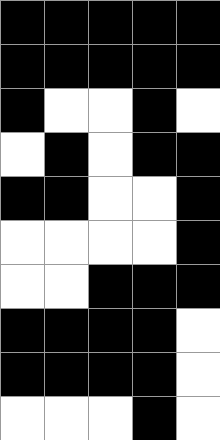[["black", "black", "black", "black", "black"], ["black", "black", "black", "black", "black"], ["black", "white", "white", "black", "white"], ["white", "black", "white", "black", "black"], ["black", "black", "white", "white", "black"], ["white", "white", "white", "white", "black"], ["white", "white", "black", "black", "black"], ["black", "black", "black", "black", "white"], ["black", "black", "black", "black", "white"], ["white", "white", "white", "black", "white"]]